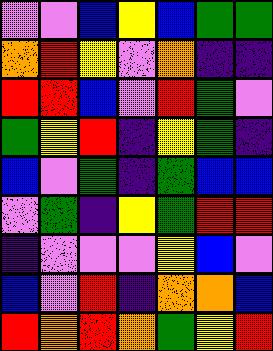[["violet", "violet", "blue", "yellow", "blue", "green", "green"], ["orange", "red", "yellow", "violet", "orange", "indigo", "indigo"], ["red", "red", "blue", "violet", "red", "green", "violet"], ["green", "yellow", "red", "indigo", "yellow", "green", "indigo"], ["blue", "violet", "green", "indigo", "green", "blue", "blue"], ["violet", "green", "indigo", "yellow", "green", "red", "red"], ["indigo", "violet", "violet", "violet", "yellow", "blue", "violet"], ["blue", "violet", "red", "indigo", "orange", "orange", "blue"], ["red", "orange", "red", "orange", "green", "yellow", "red"]]